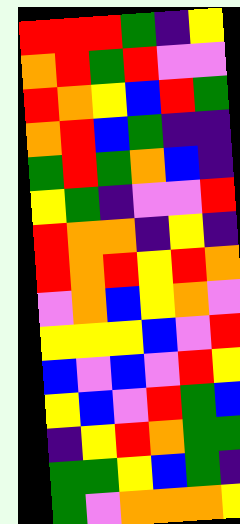[["red", "red", "red", "green", "indigo", "yellow"], ["orange", "red", "green", "red", "violet", "violet"], ["red", "orange", "yellow", "blue", "red", "green"], ["orange", "red", "blue", "green", "indigo", "indigo"], ["green", "red", "green", "orange", "blue", "indigo"], ["yellow", "green", "indigo", "violet", "violet", "red"], ["red", "orange", "orange", "indigo", "yellow", "indigo"], ["red", "orange", "red", "yellow", "red", "orange"], ["violet", "orange", "blue", "yellow", "orange", "violet"], ["yellow", "yellow", "yellow", "blue", "violet", "red"], ["blue", "violet", "blue", "violet", "red", "yellow"], ["yellow", "blue", "violet", "red", "green", "blue"], ["indigo", "yellow", "red", "orange", "green", "green"], ["green", "green", "yellow", "blue", "green", "indigo"], ["green", "violet", "orange", "orange", "orange", "yellow"]]